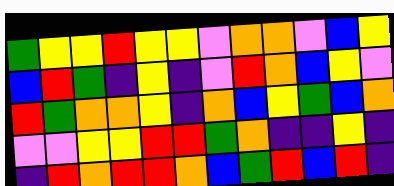[["green", "yellow", "yellow", "red", "yellow", "yellow", "violet", "orange", "orange", "violet", "blue", "yellow"], ["blue", "red", "green", "indigo", "yellow", "indigo", "violet", "red", "orange", "blue", "yellow", "violet"], ["red", "green", "orange", "orange", "yellow", "indigo", "orange", "blue", "yellow", "green", "blue", "orange"], ["violet", "violet", "yellow", "yellow", "red", "red", "green", "orange", "indigo", "indigo", "yellow", "indigo"], ["indigo", "red", "orange", "red", "red", "orange", "blue", "green", "red", "blue", "red", "indigo"]]